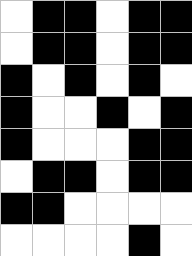[["white", "black", "black", "white", "black", "black"], ["white", "black", "black", "white", "black", "black"], ["black", "white", "black", "white", "black", "white"], ["black", "white", "white", "black", "white", "black"], ["black", "white", "white", "white", "black", "black"], ["white", "black", "black", "white", "black", "black"], ["black", "black", "white", "white", "white", "white"], ["white", "white", "white", "white", "black", "white"]]